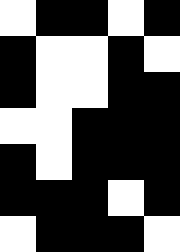[["white", "black", "black", "white", "black"], ["black", "white", "white", "black", "white"], ["black", "white", "white", "black", "black"], ["white", "white", "black", "black", "black"], ["black", "white", "black", "black", "black"], ["black", "black", "black", "white", "black"], ["white", "black", "black", "black", "white"]]